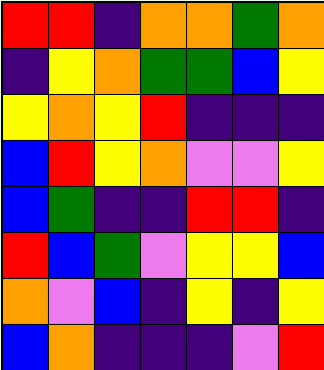[["red", "red", "indigo", "orange", "orange", "green", "orange"], ["indigo", "yellow", "orange", "green", "green", "blue", "yellow"], ["yellow", "orange", "yellow", "red", "indigo", "indigo", "indigo"], ["blue", "red", "yellow", "orange", "violet", "violet", "yellow"], ["blue", "green", "indigo", "indigo", "red", "red", "indigo"], ["red", "blue", "green", "violet", "yellow", "yellow", "blue"], ["orange", "violet", "blue", "indigo", "yellow", "indigo", "yellow"], ["blue", "orange", "indigo", "indigo", "indigo", "violet", "red"]]